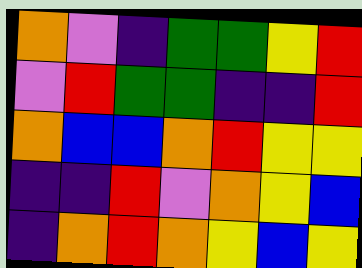[["orange", "violet", "indigo", "green", "green", "yellow", "red"], ["violet", "red", "green", "green", "indigo", "indigo", "red"], ["orange", "blue", "blue", "orange", "red", "yellow", "yellow"], ["indigo", "indigo", "red", "violet", "orange", "yellow", "blue"], ["indigo", "orange", "red", "orange", "yellow", "blue", "yellow"]]